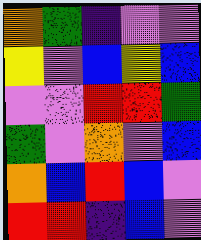[["orange", "green", "indigo", "violet", "violet"], ["yellow", "violet", "blue", "yellow", "blue"], ["violet", "violet", "red", "red", "green"], ["green", "violet", "orange", "violet", "blue"], ["orange", "blue", "red", "blue", "violet"], ["red", "red", "indigo", "blue", "violet"]]